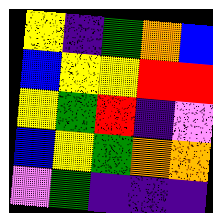[["yellow", "indigo", "green", "orange", "blue"], ["blue", "yellow", "yellow", "red", "red"], ["yellow", "green", "red", "indigo", "violet"], ["blue", "yellow", "green", "orange", "orange"], ["violet", "green", "indigo", "indigo", "indigo"]]